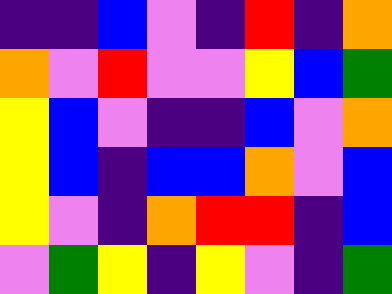[["indigo", "indigo", "blue", "violet", "indigo", "red", "indigo", "orange"], ["orange", "violet", "red", "violet", "violet", "yellow", "blue", "green"], ["yellow", "blue", "violet", "indigo", "indigo", "blue", "violet", "orange"], ["yellow", "blue", "indigo", "blue", "blue", "orange", "violet", "blue"], ["yellow", "violet", "indigo", "orange", "red", "red", "indigo", "blue"], ["violet", "green", "yellow", "indigo", "yellow", "violet", "indigo", "green"]]